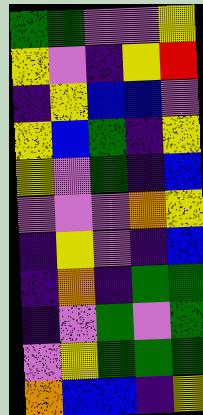[["green", "green", "violet", "violet", "yellow"], ["yellow", "violet", "indigo", "yellow", "red"], ["indigo", "yellow", "blue", "blue", "violet"], ["yellow", "blue", "green", "indigo", "yellow"], ["yellow", "violet", "green", "indigo", "blue"], ["violet", "violet", "violet", "orange", "yellow"], ["indigo", "yellow", "violet", "indigo", "blue"], ["indigo", "orange", "indigo", "green", "green"], ["indigo", "violet", "green", "violet", "green"], ["violet", "yellow", "green", "green", "green"], ["orange", "blue", "blue", "indigo", "yellow"]]